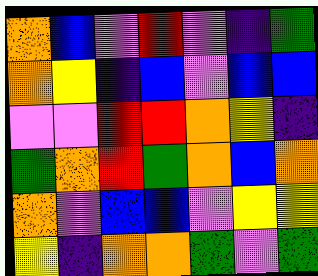[["orange", "blue", "violet", "red", "violet", "indigo", "green"], ["orange", "yellow", "indigo", "blue", "violet", "blue", "blue"], ["violet", "violet", "red", "red", "orange", "yellow", "indigo"], ["green", "orange", "red", "green", "orange", "blue", "orange"], ["orange", "violet", "blue", "blue", "violet", "yellow", "yellow"], ["yellow", "indigo", "orange", "orange", "green", "violet", "green"]]